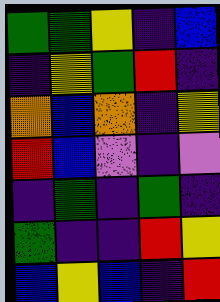[["green", "green", "yellow", "indigo", "blue"], ["indigo", "yellow", "green", "red", "indigo"], ["orange", "blue", "orange", "indigo", "yellow"], ["red", "blue", "violet", "indigo", "violet"], ["indigo", "green", "indigo", "green", "indigo"], ["green", "indigo", "indigo", "red", "yellow"], ["blue", "yellow", "blue", "indigo", "red"]]